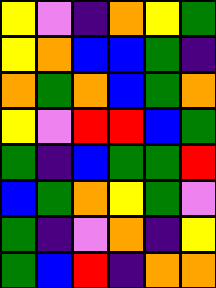[["yellow", "violet", "indigo", "orange", "yellow", "green"], ["yellow", "orange", "blue", "blue", "green", "indigo"], ["orange", "green", "orange", "blue", "green", "orange"], ["yellow", "violet", "red", "red", "blue", "green"], ["green", "indigo", "blue", "green", "green", "red"], ["blue", "green", "orange", "yellow", "green", "violet"], ["green", "indigo", "violet", "orange", "indigo", "yellow"], ["green", "blue", "red", "indigo", "orange", "orange"]]